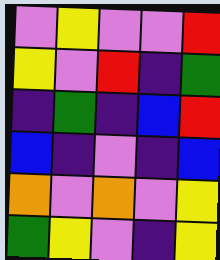[["violet", "yellow", "violet", "violet", "red"], ["yellow", "violet", "red", "indigo", "green"], ["indigo", "green", "indigo", "blue", "red"], ["blue", "indigo", "violet", "indigo", "blue"], ["orange", "violet", "orange", "violet", "yellow"], ["green", "yellow", "violet", "indigo", "yellow"]]